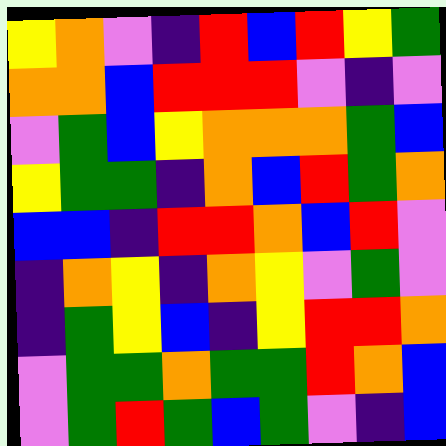[["yellow", "orange", "violet", "indigo", "red", "blue", "red", "yellow", "green"], ["orange", "orange", "blue", "red", "red", "red", "violet", "indigo", "violet"], ["violet", "green", "blue", "yellow", "orange", "orange", "orange", "green", "blue"], ["yellow", "green", "green", "indigo", "orange", "blue", "red", "green", "orange"], ["blue", "blue", "indigo", "red", "red", "orange", "blue", "red", "violet"], ["indigo", "orange", "yellow", "indigo", "orange", "yellow", "violet", "green", "violet"], ["indigo", "green", "yellow", "blue", "indigo", "yellow", "red", "red", "orange"], ["violet", "green", "green", "orange", "green", "green", "red", "orange", "blue"], ["violet", "green", "red", "green", "blue", "green", "violet", "indigo", "blue"]]